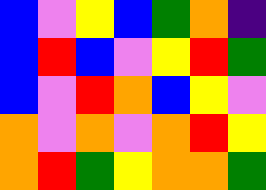[["blue", "violet", "yellow", "blue", "green", "orange", "indigo"], ["blue", "red", "blue", "violet", "yellow", "red", "green"], ["blue", "violet", "red", "orange", "blue", "yellow", "violet"], ["orange", "violet", "orange", "violet", "orange", "red", "yellow"], ["orange", "red", "green", "yellow", "orange", "orange", "green"]]